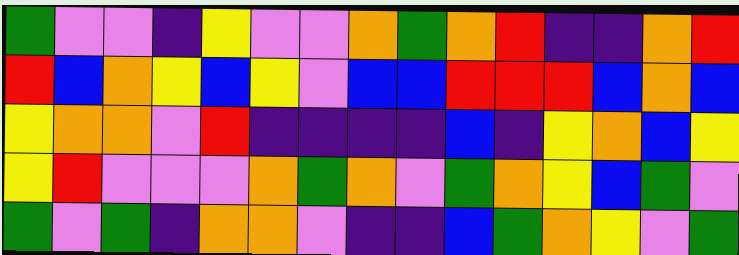[["green", "violet", "violet", "indigo", "yellow", "violet", "violet", "orange", "green", "orange", "red", "indigo", "indigo", "orange", "red"], ["red", "blue", "orange", "yellow", "blue", "yellow", "violet", "blue", "blue", "red", "red", "red", "blue", "orange", "blue"], ["yellow", "orange", "orange", "violet", "red", "indigo", "indigo", "indigo", "indigo", "blue", "indigo", "yellow", "orange", "blue", "yellow"], ["yellow", "red", "violet", "violet", "violet", "orange", "green", "orange", "violet", "green", "orange", "yellow", "blue", "green", "violet"], ["green", "violet", "green", "indigo", "orange", "orange", "violet", "indigo", "indigo", "blue", "green", "orange", "yellow", "violet", "green"]]